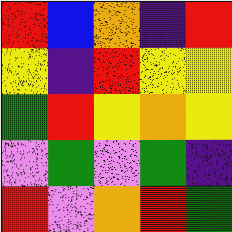[["red", "blue", "orange", "indigo", "red"], ["yellow", "indigo", "red", "yellow", "yellow"], ["green", "red", "yellow", "orange", "yellow"], ["violet", "green", "violet", "green", "indigo"], ["red", "violet", "orange", "red", "green"]]